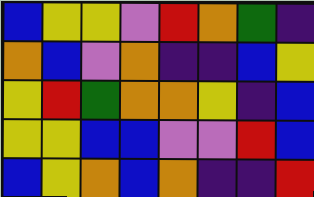[["blue", "yellow", "yellow", "violet", "red", "orange", "green", "indigo"], ["orange", "blue", "violet", "orange", "indigo", "indigo", "blue", "yellow"], ["yellow", "red", "green", "orange", "orange", "yellow", "indigo", "blue"], ["yellow", "yellow", "blue", "blue", "violet", "violet", "red", "blue"], ["blue", "yellow", "orange", "blue", "orange", "indigo", "indigo", "red"]]